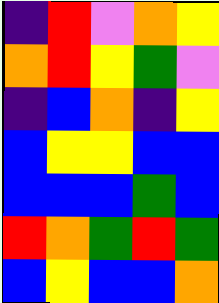[["indigo", "red", "violet", "orange", "yellow"], ["orange", "red", "yellow", "green", "violet"], ["indigo", "blue", "orange", "indigo", "yellow"], ["blue", "yellow", "yellow", "blue", "blue"], ["blue", "blue", "blue", "green", "blue"], ["red", "orange", "green", "red", "green"], ["blue", "yellow", "blue", "blue", "orange"]]